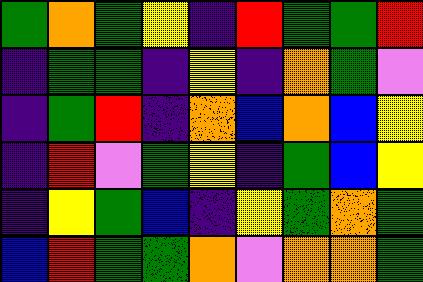[["green", "orange", "green", "yellow", "indigo", "red", "green", "green", "red"], ["indigo", "green", "green", "indigo", "yellow", "indigo", "orange", "green", "violet"], ["indigo", "green", "red", "indigo", "orange", "blue", "orange", "blue", "yellow"], ["indigo", "red", "violet", "green", "yellow", "indigo", "green", "blue", "yellow"], ["indigo", "yellow", "green", "blue", "indigo", "yellow", "green", "orange", "green"], ["blue", "red", "green", "green", "orange", "violet", "orange", "orange", "green"]]